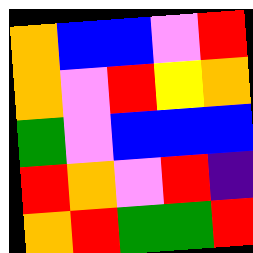[["orange", "blue", "blue", "violet", "red"], ["orange", "violet", "red", "yellow", "orange"], ["green", "violet", "blue", "blue", "blue"], ["red", "orange", "violet", "red", "indigo"], ["orange", "red", "green", "green", "red"]]